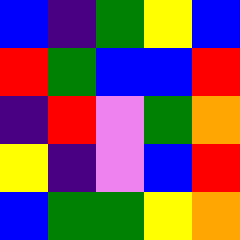[["blue", "indigo", "green", "yellow", "blue"], ["red", "green", "blue", "blue", "red"], ["indigo", "red", "violet", "green", "orange"], ["yellow", "indigo", "violet", "blue", "red"], ["blue", "green", "green", "yellow", "orange"]]